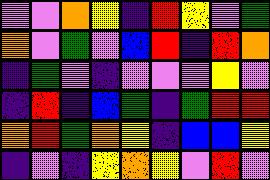[["violet", "violet", "orange", "yellow", "indigo", "red", "yellow", "violet", "green"], ["orange", "violet", "green", "violet", "blue", "red", "indigo", "red", "orange"], ["indigo", "green", "violet", "indigo", "violet", "violet", "violet", "yellow", "violet"], ["indigo", "red", "indigo", "blue", "green", "indigo", "green", "red", "red"], ["orange", "red", "green", "orange", "yellow", "indigo", "blue", "blue", "yellow"], ["indigo", "violet", "indigo", "yellow", "orange", "yellow", "violet", "red", "violet"]]